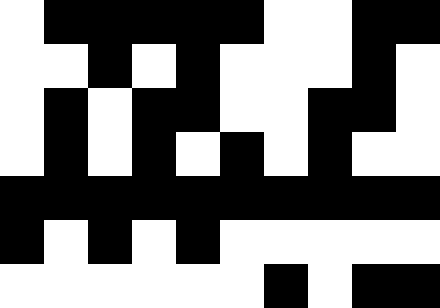[["white", "black", "black", "black", "black", "black", "white", "white", "black", "black"], ["white", "white", "black", "white", "black", "white", "white", "white", "black", "white"], ["white", "black", "white", "black", "black", "white", "white", "black", "black", "white"], ["white", "black", "white", "black", "white", "black", "white", "black", "white", "white"], ["black", "black", "black", "black", "black", "black", "black", "black", "black", "black"], ["black", "white", "black", "white", "black", "white", "white", "white", "white", "white"], ["white", "white", "white", "white", "white", "white", "black", "white", "black", "black"]]